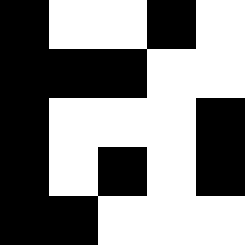[["black", "white", "white", "black", "white"], ["black", "black", "black", "white", "white"], ["black", "white", "white", "white", "black"], ["black", "white", "black", "white", "black"], ["black", "black", "white", "white", "white"]]